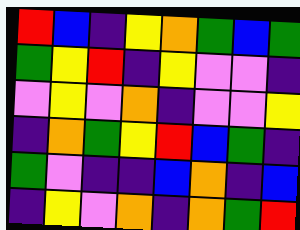[["red", "blue", "indigo", "yellow", "orange", "green", "blue", "green"], ["green", "yellow", "red", "indigo", "yellow", "violet", "violet", "indigo"], ["violet", "yellow", "violet", "orange", "indigo", "violet", "violet", "yellow"], ["indigo", "orange", "green", "yellow", "red", "blue", "green", "indigo"], ["green", "violet", "indigo", "indigo", "blue", "orange", "indigo", "blue"], ["indigo", "yellow", "violet", "orange", "indigo", "orange", "green", "red"]]